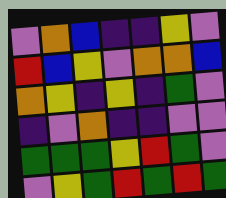[["violet", "orange", "blue", "indigo", "indigo", "yellow", "violet"], ["red", "blue", "yellow", "violet", "orange", "orange", "blue"], ["orange", "yellow", "indigo", "yellow", "indigo", "green", "violet"], ["indigo", "violet", "orange", "indigo", "indigo", "violet", "violet"], ["green", "green", "green", "yellow", "red", "green", "violet"], ["violet", "yellow", "green", "red", "green", "red", "green"]]